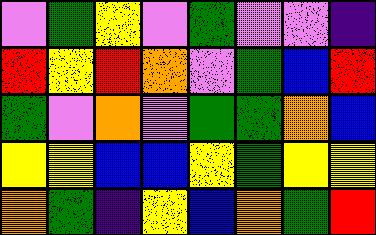[["violet", "green", "yellow", "violet", "green", "violet", "violet", "indigo"], ["red", "yellow", "red", "orange", "violet", "green", "blue", "red"], ["green", "violet", "orange", "violet", "green", "green", "orange", "blue"], ["yellow", "yellow", "blue", "blue", "yellow", "green", "yellow", "yellow"], ["orange", "green", "indigo", "yellow", "blue", "orange", "green", "red"]]